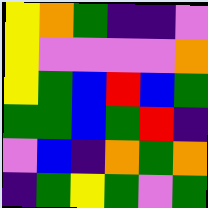[["yellow", "orange", "green", "indigo", "indigo", "violet"], ["yellow", "violet", "violet", "violet", "violet", "orange"], ["yellow", "green", "blue", "red", "blue", "green"], ["green", "green", "blue", "green", "red", "indigo"], ["violet", "blue", "indigo", "orange", "green", "orange"], ["indigo", "green", "yellow", "green", "violet", "green"]]